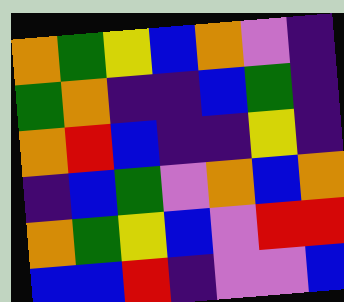[["orange", "green", "yellow", "blue", "orange", "violet", "indigo"], ["green", "orange", "indigo", "indigo", "blue", "green", "indigo"], ["orange", "red", "blue", "indigo", "indigo", "yellow", "indigo"], ["indigo", "blue", "green", "violet", "orange", "blue", "orange"], ["orange", "green", "yellow", "blue", "violet", "red", "red"], ["blue", "blue", "red", "indigo", "violet", "violet", "blue"]]